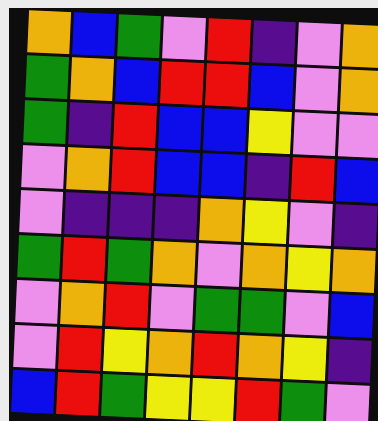[["orange", "blue", "green", "violet", "red", "indigo", "violet", "orange"], ["green", "orange", "blue", "red", "red", "blue", "violet", "orange"], ["green", "indigo", "red", "blue", "blue", "yellow", "violet", "violet"], ["violet", "orange", "red", "blue", "blue", "indigo", "red", "blue"], ["violet", "indigo", "indigo", "indigo", "orange", "yellow", "violet", "indigo"], ["green", "red", "green", "orange", "violet", "orange", "yellow", "orange"], ["violet", "orange", "red", "violet", "green", "green", "violet", "blue"], ["violet", "red", "yellow", "orange", "red", "orange", "yellow", "indigo"], ["blue", "red", "green", "yellow", "yellow", "red", "green", "violet"]]